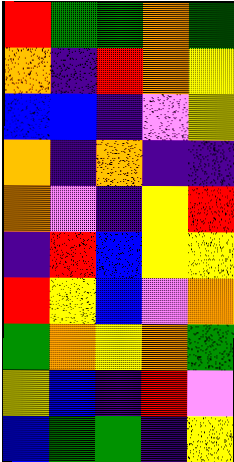[["red", "green", "green", "orange", "green"], ["orange", "indigo", "red", "orange", "yellow"], ["blue", "blue", "indigo", "violet", "yellow"], ["orange", "indigo", "orange", "indigo", "indigo"], ["orange", "violet", "indigo", "yellow", "red"], ["indigo", "red", "blue", "yellow", "yellow"], ["red", "yellow", "blue", "violet", "orange"], ["green", "orange", "yellow", "orange", "green"], ["yellow", "blue", "indigo", "red", "violet"], ["blue", "green", "green", "indigo", "yellow"]]